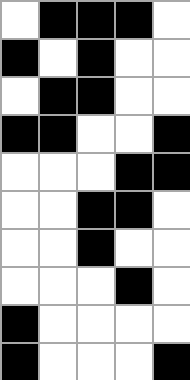[["white", "black", "black", "black", "white"], ["black", "white", "black", "white", "white"], ["white", "black", "black", "white", "white"], ["black", "black", "white", "white", "black"], ["white", "white", "white", "black", "black"], ["white", "white", "black", "black", "white"], ["white", "white", "black", "white", "white"], ["white", "white", "white", "black", "white"], ["black", "white", "white", "white", "white"], ["black", "white", "white", "white", "black"]]